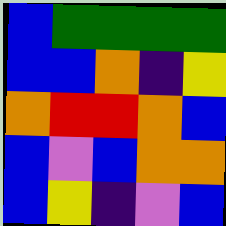[["blue", "green", "green", "green", "green"], ["blue", "blue", "orange", "indigo", "yellow"], ["orange", "red", "red", "orange", "blue"], ["blue", "violet", "blue", "orange", "orange"], ["blue", "yellow", "indigo", "violet", "blue"]]